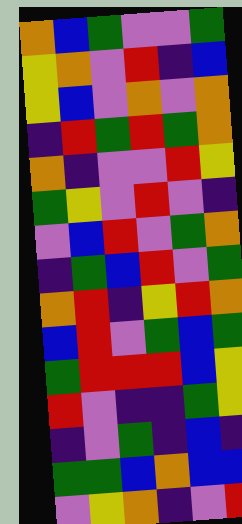[["orange", "blue", "green", "violet", "violet", "green"], ["yellow", "orange", "violet", "red", "indigo", "blue"], ["yellow", "blue", "violet", "orange", "violet", "orange"], ["indigo", "red", "green", "red", "green", "orange"], ["orange", "indigo", "violet", "violet", "red", "yellow"], ["green", "yellow", "violet", "red", "violet", "indigo"], ["violet", "blue", "red", "violet", "green", "orange"], ["indigo", "green", "blue", "red", "violet", "green"], ["orange", "red", "indigo", "yellow", "red", "orange"], ["blue", "red", "violet", "green", "blue", "green"], ["green", "red", "red", "red", "blue", "yellow"], ["red", "violet", "indigo", "indigo", "green", "yellow"], ["indigo", "violet", "green", "indigo", "blue", "indigo"], ["green", "green", "blue", "orange", "blue", "blue"], ["violet", "yellow", "orange", "indigo", "violet", "red"]]